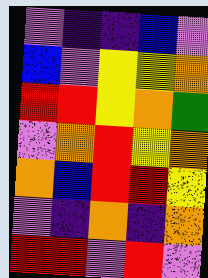[["violet", "indigo", "indigo", "blue", "violet"], ["blue", "violet", "yellow", "yellow", "orange"], ["red", "red", "yellow", "orange", "green"], ["violet", "orange", "red", "yellow", "orange"], ["orange", "blue", "red", "red", "yellow"], ["violet", "indigo", "orange", "indigo", "orange"], ["red", "red", "violet", "red", "violet"]]